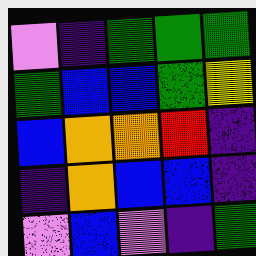[["violet", "indigo", "green", "green", "green"], ["green", "blue", "blue", "green", "yellow"], ["blue", "orange", "orange", "red", "indigo"], ["indigo", "orange", "blue", "blue", "indigo"], ["violet", "blue", "violet", "indigo", "green"]]